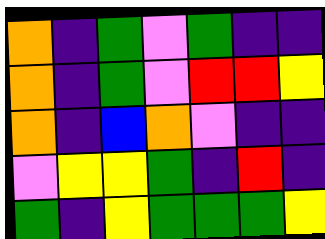[["orange", "indigo", "green", "violet", "green", "indigo", "indigo"], ["orange", "indigo", "green", "violet", "red", "red", "yellow"], ["orange", "indigo", "blue", "orange", "violet", "indigo", "indigo"], ["violet", "yellow", "yellow", "green", "indigo", "red", "indigo"], ["green", "indigo", "yellow", "green", "green", "green", "yellow"]]